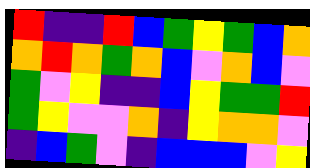[["red", "indigo", "indigo", "red", "blue", "green", "yellow", "green", "blue", "orange"], ["orange", "red", "orange", "green", "orange", "blue", "violet", "orange", "blue", "violet"], ["green", "violet", "yellow", "indigo", "indigo", "blue", "yellow", "green", "green", "red"], ["green", "yellow", "violet", "violet", "orange", "indigo", "yellow", "orange", "orange", "violet"], ["indigo", "blue", "green", "violet", "indigo", "blue", "blue", "blue", "violet", "yellow"]]